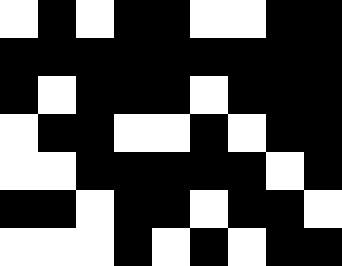[["white", "black", "white", "black", "black", "white", "white", "black", "black"], ["black", "black", "black", "black", "black", "black", "black", "black", "black"], ["black", "white", "black", "black", "black", "white", "black", "black", "black"], ["white", "black", "black", "white", "white", "black", "white", "black", "black"], ["white", "white", "black", "black", "black", "black", "black", "white", "black"], ["black", "black", "white", "black", "black", "white", "black", "black", "white"], ["white", "white", "white", "black", "white", "black", "white", "black", "black"]]